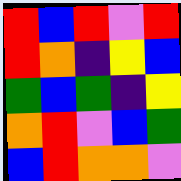[["red", "blue", "red", "violet", "red"], ["red", "orange", "indigo", "yellow", "blue"], ["green", "blue", "green", "indigo", "yellow"], ["orange", "red", "violet", "blue", "green"], ["blue", "red", "orange", "orange", "violet"]]